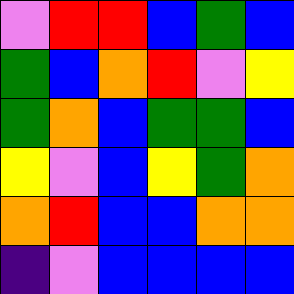[["violet", "red", "red", "blue", "green", "blue"], ["green", "blue", "orange", "red", "violet", "yellow"], ["green", "orange", "blue", "green", "green", "blue"], ["yellow", "violet", "blue", "yellow", "green", "orange"], ["orange", "red", "blue", "blue", "orange", "orange"], ["indigo", "violet", "blue", "blue", "blue", "blue"]]